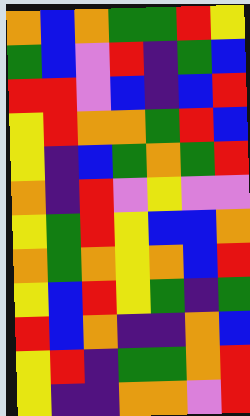[["orange", "blue", "orange", "green", "green", "red", "yellow"], ["green", "blue", "violet", "red", "indigo", "green", "blue"], ["red", "red", "violet", "blue", "indigo", "blue", "red"], ["yellow", "red", "orange", "orange", "green", "red", "blue"], ["yellow", "indigo", "blue", "green", "orange", "green", "red"], ["orange", "indigo", "red", "violet", "yellow", "violet", "violet"], ["yellow", "green", "red", "yellow", "blue", "blue", "orange"], ["orange", "green", "orange", "yellow", "orange", "blue", "red"], ["yellow", "blue", "red", "yellow", "green", "indigo", "green"], ["red", "blue", "orange", "indigo", "indigo", "orange", "blue"], ["yellow", "red", "indigo", "green", "green", "orange", "red"], ["yellow", "indigo", "indigo", "orange", "orange", "violet", "red"]]